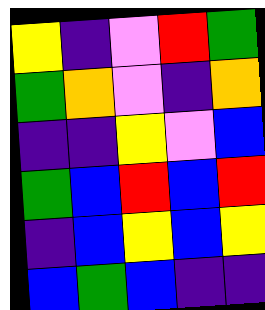[["yellow", "indigo", "violet", "red", "green"], ["green", "orange", "violet", "indigo", "orange"], ["indigo", "indigo", "yellow", "violet", "blue"], ["green", "blue", "red", "blue", "red"], ["indigo", "blue", "yellow", "blue", "yellow"], ["blue", "green", "blue", "indigo", "indigo"]]